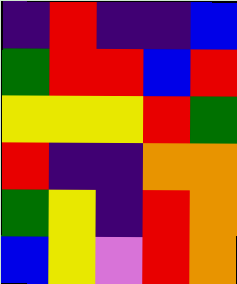[["indigo", "red", "indigo", "indigo", "blue"], ["green", "red", "red", "blue", "red"], ["yellow", "yellow", "yellow", "red", "green"], ["red", "indigo", "indigo", "orange", "orange"], ["green", "yellow", "indigo", "red", "orange"], ["blue", "yellow", "violet", "red", "orange"]]